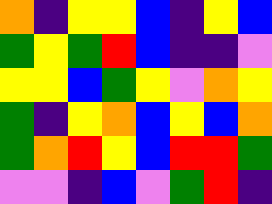[["orange", "indigo", "yellow", "yellow", "blue", "indigo", "yellow", "blue"], ["green", "yellow", "green", "red", "blue", "indigo", "indigo", "violet"], ["yellow", "yellow", "blue", "green", "yellow", "violet", "orange", "yellow"], ["green", "indigo", "yellow", "orange", "blue", "yellow", "blue", "orange"], ["green", "orange", "red", "yellow", "blue", "red", "red", "green"], ["violet", "violet", "indigo", "blue", "violet", "green", "red", "indigo"]]